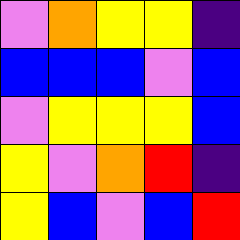[["violet", "orange", "yellow", "yellow", "indigo"], ["blue", "blue", "blue", "violet", "blue"], ["violet", "yellow", "yellow", "yellow", "blue"], ["yellow", "violet", "orange", "red", "indigo"], ["yellow", "blue", "violet", "blue", "red"]]